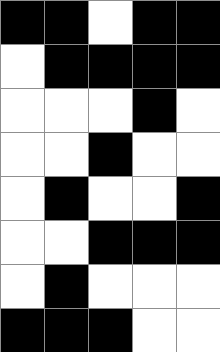[["black", "black", "white", "black", "black"], ["white", "black", "black", "black", "black"], ["white", "white", "white", "black", "white"], ["white", "white", "black", "white", "white"], ["white", "black", "white", "white", "black"], ["white", "white", "black", "black", "black"], ["white", "black", "white", "white", "white"], ["black", "black", "black", "white", "white"]]